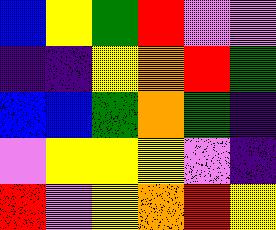[["blue", "yellow", "green", "red", "violet", "violet"], ["indigo", "indigo", "yellow", "orange", "red", "green"], ["blue", "blue", "green", "orange", "green", "indigo"], ["violet", "yellow", "yellow", "yellow", "violet", "indigo"], ["red", "violet", "yellow", "orange", "red", "yellow"]]